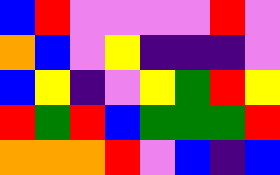[["blue", "red", "violet", "violet", "violet", "violet", "red", "violet"], ["orange", "blue", "violet", "yellow", "indigo", "indigo", "indigo", "violet"], ["blue", "yellow", "indigo", "violet", "yellow", "green", "red", "yellow"], ["red", "green", "red", "blue", "green", "green", "green", "red"], ["orange", "orange", "orange", "red", "violet", "blue", "indigo", "blue"]]